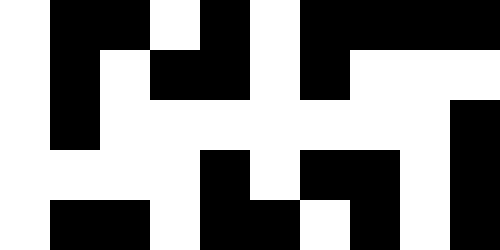[["white", "black", "black", "white", "black", "white", "black", "black", "black", "black"], ["white", "black", "white", "black", "black", "white", "black", "white", "white", "white"], ["white", "black", "white", "white", "white", "white", "white", "white", "white", "black"], ["white", "white", "white", "white", "black", "white", "black", "black", "white", "black"], ["white", "black", "black", "white", "black", "black", "white", "black", "white", "black"]]